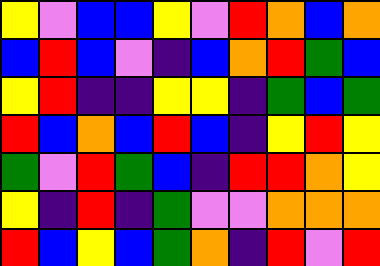[["yellow", "violet", "blue", "blue", "yellow", "violet", "red", "orange", "blue", "orange"], ["blue", "red", "blue", "violet", "indigo", "blue", "orange", "red", "green", "blue"], ["yellow", "red", "indigo", "indigo", "yellow", "yellow", "indigo", "green", "blue", "green"], ["red", "blue", "orange", "blue", "red", "blue", "indigo", "yellow", "red", "yellow"], ["green", "violet", "red", "green", "blue", "indigo", "red", "red", "orange", "yellow"], ["yellow", "indigo", "red", "indigo", "green", "violet", "violet", "orange", "orange", "orange"], ["red", "blue", "yellow", "blue", "green", "orange", "indigo", "red", "violet", "red"]]